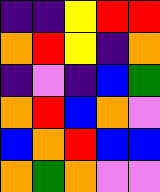[["indigo", "indigo", "yellow", "red", "red"], ["orange", "red", "yellow", "indigo", "orange"], ["indigo", "violet", "indigo", "blue", "green"], ["orange", "red", "blue", "orange", "violet"], ["blue", "orange", "red", "blue", "blue"], ["orange", "green", "orange", "violet", "violet"]]